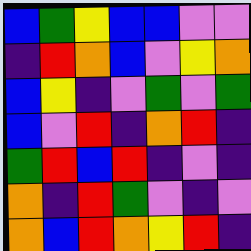[["blue", "green", "yellow", "blue", "blue", "violet", "violet"], ["indigo", "red", "orange", "blue", "violet", "yellow", "orange"], ["blue", "yellow", "indigo", "violet", "green", "violet", "green"], ["blue", "violet", "red", "indigo", "orange", "red", "indigo"], ["green", "red", "blue", "red", "indigo", "violet", "indigo"], ["orange", "indigo", "red", "green", "violet", "indigo", "violet"], ["orange", "blue", "red", "orange", "yellow", "red", "indigo"]]